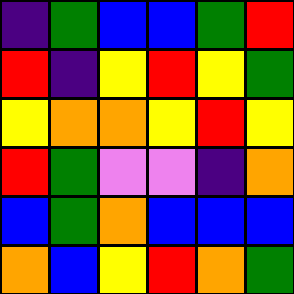[["indigo", "green", "blue", "blue", "green", "red"], ["red", "indigo", "yellow", "red", "yellow", "green"], ["yellow", "orange", "orange", "yellow", "red", "yellow"], ["red", "green", "violet", "violet", "indigo", "orange"], ["blue", "green", "orange", "blue", "blue", "blue"], ["orange", "blue", "yellow", "red", "orange", "green"]]